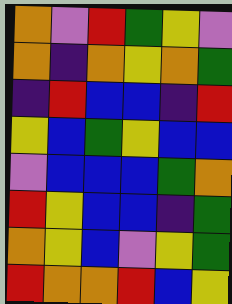[["orange", "violet", "red", "green", "yellow", "violet"], ["orange", "indigo", "orange", "yellow", "orange", "green"], ["indigo", "red", "blue", "blue", "indigo", "red"], ["yellow", "blue", "green", "yellow", "blue", "blue"], ["violet", "blue", "blue", "blue", "green", "orange"], ["red", "yellow", "blue", "blue", "indigo", "green"], ["orange", "yellow", "blue", "violet", "yellow", "green"], ["red", "orange", "orange", "red", "blue", "yellow"]]